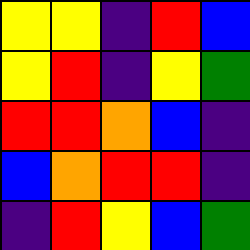[["yellow", "yellow", "indigo", "red", "blue"], ["yellow", "red", "indigo", "yellow", "green"], ["red", "red", "orange", "blue", "indigo"], ["blue", "orange", "red", "red", "indigo"], ["indigo", "red", "yellow", "blue", "green"]]